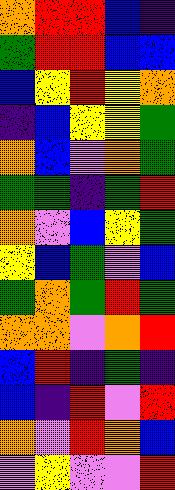[["orange", "red", "red", "blue", "indigo"], ["green", "red", "red", "blue", "blue"], ["blue", "yellow", "red", "yellow", "orange"], ["indigo", "blue", "yellow", "yellow", "green"], ["orange", "blue", "violet", "orange", "green"], ["green", "green", "indigo", "green", "red"], ["orange", "violet", "blue", "yellow", "green"], ["yellow", "blue", "green", "violet", "blue"], ["green", "orange", "green", "red", "green"], ["orange", "orange", "violet", "orange", "red"], ["blue", "red", "indigo", "green", "indigo"], ["blue", "indigo", "red", "violet", "red"], ["orange", "violet", "red", "orange", "blue"], ["violet", "yellow", "violet", "violet", "red"]]